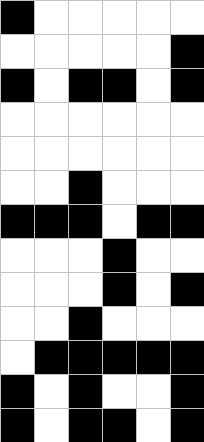[["black", "white", "white", "white", "white", "white"], ["white", "white", "white", "white", "white", "black"], ["black", "white", "black", "black", "white", "black"], ["white", "white", "white", "white", "white", "white"], ["white", "white", "white", "white", "white", "white"], ["white", "white", "black", "white", "white", "white"], ["black", "black", "black", "white", "black", "black"], ["white", "white", "white", "black", "white", "white"], ["white", "white", "white", "black", "white", "black"], ["white", "white", "black", "white", "white", "white"], ["white", "black", "black", "black", "black", "black"], ["black", "white", "black", "white", "white", "black"], ["black", "white", "black", "black", "white", "black"]]